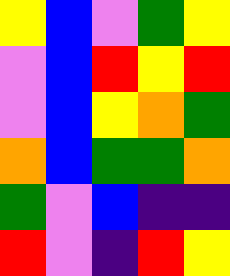[["yellow", "blue", "violet", "green", "yellow"], ["violet", "blue", "red", "yellow", "red"], ["violet", "blue", "yellow", "orange", "green"], ["orange", "blue", "green", "green", "orange"], ["green", "violet", "blue", "indigo", "indigo"], ["red", "violet", "indigo", "red", "yellow"]]